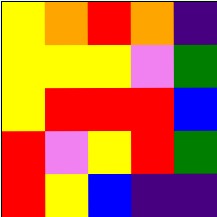[["yellow", "orange", "red", "orange", "indigo"], ["yellow", "yellow", "yellow", "violet", "green"], ["yellow", "red", "red", "red", "blue"], ["red", "violet", "yellow", "red", "green"], ["red", "yellow", "blue", "indigo", "indigo"]]